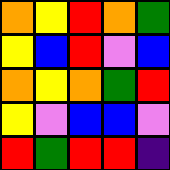[["orange", "yellow", "red", "orange", "green"], ["yellow", "blue", "red", "violet", "blue"], ["orange", "yellow", "orange", "green", "red"], ["yellow", "violet", "blue", "blue", "violet"], ["red", "green", "red", "red", "indigo"]]